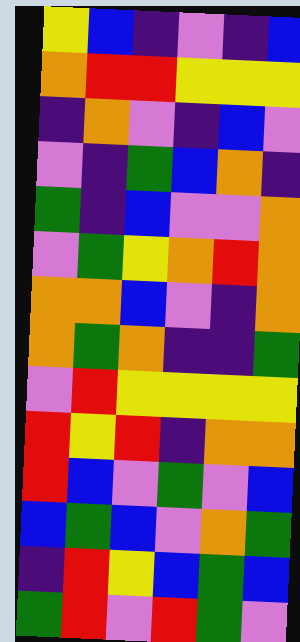[["yellow", "blue", "indigo", "violet", "indigo", "blue"], ["orange", "red", "red", "yellow", "yellow", "yellow"], ["indigo", "orange", "violet", "indigo", "blue", "violet"], ["violet", "indigo", "green", "blue", "orange", "indigo"], ["green", "indigo", "blue", "violet", "violet", "orange"], ["violet", "green", "yellow", "orange", "red", "orange"], ["orange", "orange", "blue", "violet", "indigo", "orange"], ["orange", "green", "orange", "indigo", "indigo", "green"], ["violet", "red", "yellow", "yellow", "yellow", "yellow"], ["red", "yellow", "red", "indigo", "orange", "orange"], ["red", "blue", "violet", "green", "violet", "blue"], ["blue", "green", "blue", "violet", "orange", "green"], ["indigo", "red", "yellow", "blue", "green", "blue"], ["green", "red", "violet", "red", "green", "violet"]]